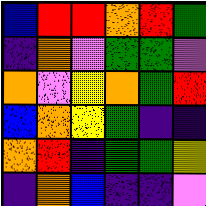[["blue", "red", "red", "orange", "red", "green"], ["indigo", "orange", "violet", "green", "green", "violet"], ["orange", "violet", "yellow", "orange", "green", "red"], ["blue", "orange", "yellow", "green", "indigo", "indigo"], ["orange", "red", "indigo", "green", "green", "yellow"], ["indigo", "orange", "blue", "indigo", "indigo", "violet"]]